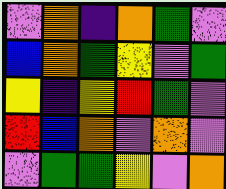[["violet", "orange", "indigo", "orange", "green", "violet"], ["blue", "orange", "green", "yellow", "violet", "green"], ["yellow", "indigo", "yellow", "red", "green", "violet"], ["red", "blue", "orange", "violet", "orange", "violet"], ["violet", "green", "green", "yellow", "violet", "orange"]]